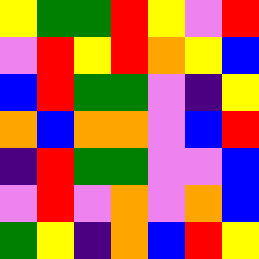[["yellow", "green", "green", "red", "yellow", "violet", "red"], ["violet", "red", "yellow", "red", "orange", "yellow", "blue"], ["blue", "red", "green", "green", "violet", "indigo", "yellow"], ["orange", "blue", "orange", "orange", "violet", "blue", "red"], ["indigo", "red", "green", "green", "violet", "violet", "blue"], ["violet", "red", "violet", "orange", "violet", "orange", "blue"], ["green", "yellow", "indigo", "orange", "blue", "red", "yellow"]]